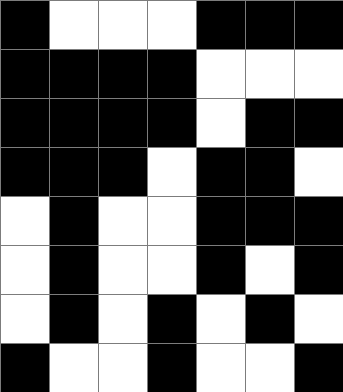[["black", "white", "white", "white", "black", "black", "black"], ["black", "black", "black", "black", "white", "white", "white"], ["black", "black", "black", "black", "white", "black", "black"], ["black", "black", "black", "white", "black", "black", "white"], ["white", "black", "white", "white", "black", "black", "black"], ["white", "black", "white", "white", "black", "white", "black"], ["white", "black", "white", "black", "white", "black", "white"], ["black", "white", "white", "black", "white", "white", "black"]]